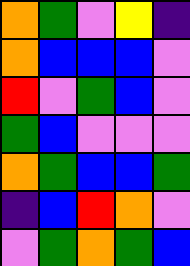[["orange", "green", "violet", "yellow", "indigo"], ["orange", "blue", "blue", "blue", "violet"], ["red", "violet", "green", "blue", "violet"], ["green", "blue", "violet", "violet", "violet"], ["orange", "green", "blue", "blue", "green"], ["indigo", "blue", "red", "orange", "violet"], ["violet", "green", "orange", "green", "blue"]]